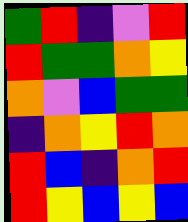[["green", "red", "indigo", "violet", "red"], ["red", "green", "green", "orange", "yellow"], ["orange", "violet", "blue", "green", "green"], ["indigo", "orange", "yellow", "red", "orange"], ["red", "blue", "indigo", "orange", "red"], ["red", "yellow", "blue", "yellow", "blue"]]